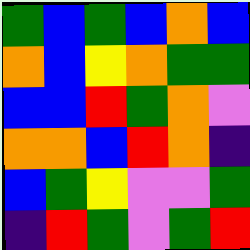[["green", "blue", "green", "blue", "orange", "blue"], ["orange", "blue", "yellow", "orange", "green", "green"], ["blue", "blue", "red", "green", "orange", "violet"], ["orange", "orange", "blue", "red", "orange", "indigo"], ["blue", "green", "yellow", "violet", "violet", "green"], ["indigo", "red", "green", "violet", "green", "red"]]